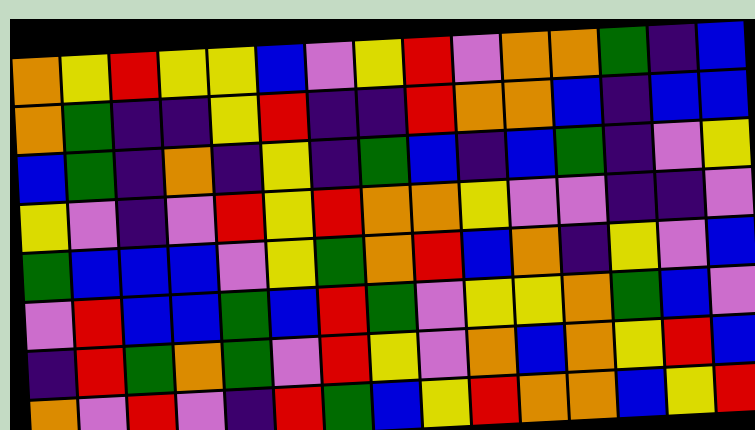[["orange", "yellow", "red", "yellow", "yellow", "blue", "violet", "yellow", "red", "violet", "orange", "orange", "green", "indigo", "blue"], ["orange", "green", "indigo", "indigo", "yellow", "red", "indigo", "indigo", "red", "orange", "orange", "blue", "indigo", "blue", "blue"], ["blue", "green", "indigo", "orange", "indigo", "yellow", "indigo", "green", "blue", "indigo", "blue", "green", "indigo", "violet", "yellow"], ["yellow", "violet", "indigo", "violet", "red", "yellow", "red", "orange", "orange", "yellow", "violet", "violet", "indigo", "indigo", "violet"], ["green", "blue", "blue", "blue", "violet", "yellow", "green", "orange", "red", "blue", "orange", "indigo", "yellow", "violet", "blue"], ["violet", "red", "blue", "blue", "green", "blue", "red", "green", "violet", "yellow", "yellow", "orange", "green", "blue", "violet"], ["indigo", "red", "green", "orange", "green", "violet", "red", "yellow", "violet", "orange", "blue", "orange", "yellow", "red", "blue"], ["orange", "violet", "red", "violet", "indigo", "red", "green", "blue", "yellow", "red", "orange", "orange", "blue", "yellow", "red"]]